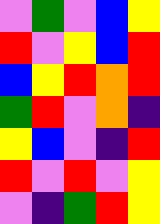[["violet", "green", "violet", "blue", "yellow"], ["red", "violet", "yellow", "blue", "red"], ["blue", "yellow", "red", "orange", "red"], ["green", "red", "violet", "orange", "indigo"], ["yellow", "blue", "violet", "indigo", "red"], ["red", "violet", "red", "violet", "yellow"], ["violet", "indigo", "green", "red", "yellow"]]